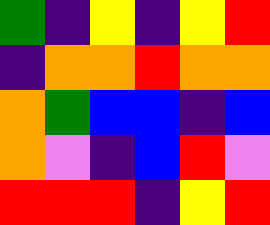[["green", "indigo", "yellow", "indigo", "yellow", "red"], ["indigo", "orange", "orange", "red", "orange", "orange"], ["orange", "green", "blue", "blue", "indigo", "blue"], ["orange", "violet", "indigo", "blue", "red", "violet"], ["red", "red", "red", "indigo", "yellow", "red"]]